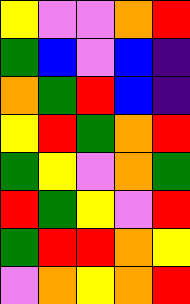[["yellow", "violet", "violet", "orange", "red"], ["green", "blue", "violet", "blue", "indigo"], ["orange", "green", "red", "blue", "indigo"], ["yellow", "red", "green", "orange", "red"], ["green", "yellow", "violet", "orange", "green"], ["red", "green", "yellow", "violet", "red"], ["green", "red", "red", "orange", "yellow"], ["violet", "orange", "yellow", "orange", "red"]]